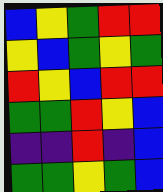[["blue", "yellow", "green", "red", "red"], ["yellow", "blue", "green", "yellow", "green"], ["red", "yellow", "blue", "red", "red"], ["green", "green", "red", "yellow", "blue"], ["indigo", "indigo", "red", "indigo", "blue"], ["green", "green", "yellow", "green", "blue"]]